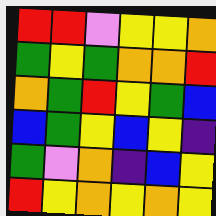[["red", "red", "violet", "yellow", "yellow", "orange"], ["green", "yellow", "green", "orange", "orange", "red"], ["orange", "green", "red", "yellow", "green", "blue"], ["blue", "green", "yellow", "blue", "yellow", "indigo"], ["green", "violet", "orange", "indigo", "blue", "yellow"], ["red", "yellow", "orange", "yellow", "orange", "yellow"]]